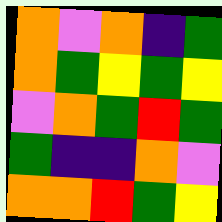[["orange", "violet", "orange", "indigo", "green"], ["orange", "green", "yellow", "green", "yellow"], ["violet", "orange", "green", "red", "green"], ["green", "indigo", "indigo", "orange", "violet"], ["orange", "orange", "red", "green", "yellow"]]